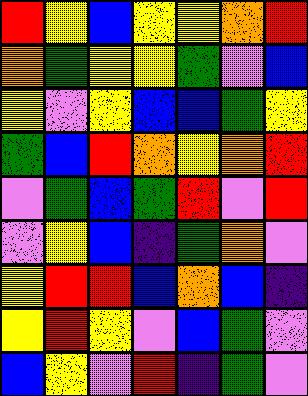[["red", "yellow", "blue", "yellow", "yellow", "orange", "red"], ["orange", "green", "yellow", "yellow", "green", "violet", "blue"], ["yellow", "violet", "yellow", "blue", "blue", "green", "yellow"], ["green", "blue", "red", "orange", "yellow", "orange", "red"], ["violet", "green", "blue", "green", "red", "violet", "red"], ["violet", "yellow", "blue", "indigo", "green", "orange", "violet"], ["yellow", "red", "red", "blue", "orange", "blue", "indigo"], ["yellow", "red", "yellow", "violet", "blue", "green", "violet"], ["blue", "yellow", "violet", "red", "indigo", "green", "violet"]]